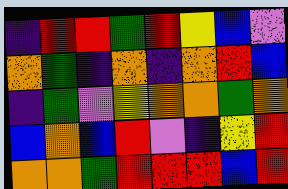[["indigo", "red", "red", "green", "red", "yellow", "blue", "violet"], ["orange", "green", "indigo", "orange", "indigo", "orange", "red", "blue"], ["indigo", "green", "violet", "yellow", "orange", "orange", "green", "orange"], ["blue", "orange", "blue", "red", "violet", "indigo", "yellow", "red"], ["orange", "orange", "green", "red", "red", "red", "blue", "red"]]